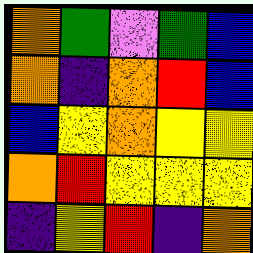[["orange", "green", "violet", "green", "blue"], ["orange", "indigo", "orange", "red", "blue"], ["blue", "yellow", "orange", "yellow", "yellow"], ["orange", "red", "yellow", "yellow", "yellow"], ["indigo", "yellow", "red", "indigo", "orange"]]